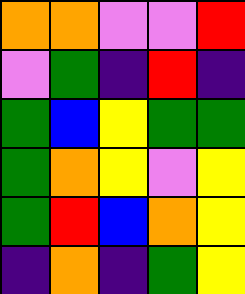[["orange", "orange", "violet", "violet", "red"], ["violet", "green", "indigo", "red", "indigo"], ["green", "blue", "yellow", "green", "green"], ["green", "orange", "yellow", "violet", "yellow"], ["green", "red", "blue", "orange", "yellow"], ["indigo", "orange", "indigo", "green", "yellow"]]